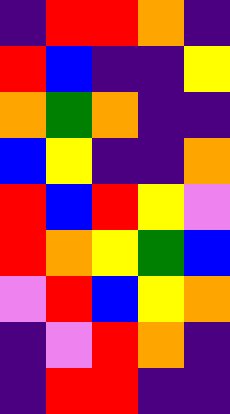[["indigo", "red", "red", "orange", "indigo"], ["red", "blue", "indigo", "indigo", "yellow"], ["orange", "green", "orange", "indigo", "indigo"], ["blue", "yellow", "indigo", "indigo", "orange"], ["red", "blue", "red", "yellow", "violet"], ["red", "orange", "yellow", "green", "blue"], ["violet", "red", "blue", "yellow", "orange"], ["indigo", "violet", "red", "orange", "indigo"], ["indigo", "red", "red", "indigo", "indigo"]]